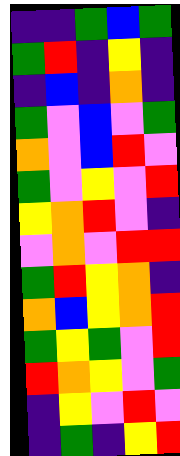[["indigo", "indigo", "green", "blue", "green"], ["green", "red", "indigo", "yellow", "indigo"], ["indigo", "blue", "indigo", "orange", "indigo"], ["green", "violet", "blue", "violet", "green"], ["orange", "violet", "blue", "red", "violet"], ["green", "violet", "yellow", "violet", "red"], ["yellow", "orange", "red", "violet", "indigo"], ["violet", "orange", "violet", "red", "red"], ["green", "red", "yellow", "orange", "indigo"], ["orange", "blue", "yellow", "orange", "red"], ["green", "yellow", "green", "violet", "red"], ["red", "orange", "yellow", "violet", "green"], ["indigo", "yellow", "violet", "red", "violet"], ["indigo", "green", "indigo", "yellow", "red"]]